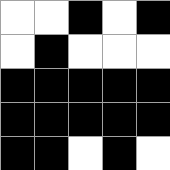[["white", "white", "black", "white", "black"], ["white", "black", "white", "white", "white"], ["black", "black", "black", "black", "black"], ["black", "black", "black", "black", "black"], ["black", "black", "white", "black", "white"]]